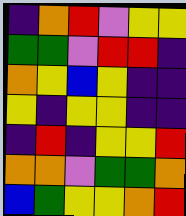[["indigo", "orange", "red", "violet", "yellow", "yellow"], ["green", "green", "violet", "red", "red", "indigo"], ["orange", "yellow", "blue", "yellow", "indigo", "indigo"], ["yellow", "indigo", "yellow", "yellow", "indigo", "indigo"], ["indigo", "red", "indigo", "yellow", "yellow", "red"], ["orange", "orange", "violet", "green", "green", "orange"], ["blue", "green", "yellow", "yellow", "orange", "red"]]